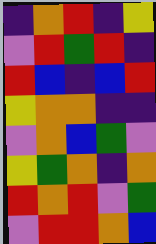[["indigo", "orange", "red", "indigo", "yellow"], ["violet", "red", "green", "red", "indigo"], ["red", "blue", "indigo", "blue", "red"], ["yellow", "orange", "orange", "indigo", "indigo"], ["violet", "orange", "blue", "green", "violet"], ["yellow", "green", "orange", "indigo", "orange"], ["red", "orange", "red", "violet", "green"], ["violet", "red", "red", "orange", "blue"]]